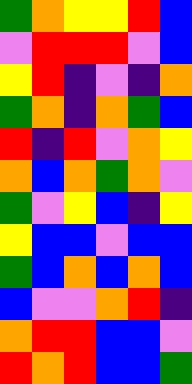[["green", "orange", "yellow", "yellow", "red", "blue"], ["violet", "red", "red", "red", "violet", "blue"], ["yellow", "red", "indigo", "violet", "indigo", "orange"], ["green", "orange", "indigo", "orange", "green", "blue"], ["red", "indigo", "red", "violet", "orange", "yellow"], ["orange", "blue", "orange", "green", "orange", "violet"], ["green", "violet", "yellow", "blue", "indigo", "yellow"], ["yellow", "blue", "blue", "violet", "blue", "blue"], ["green", "blue", "orange", "blue", "orange", "blue"], ["blue", "violet", "violet", "orange", "red", "indigo"], ["orange", "red", "red", "blue", "blue", "violet"], ["red", "orange", "red", "blue", "blue", "green"]]